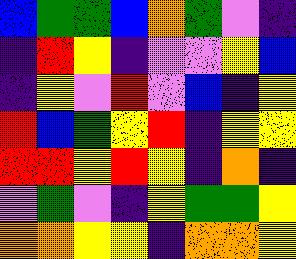[["blue", "green", "green", "blue", "orange", "green", "violet", "indigo"], ["indigo", "red", "yellow", "indigo", "violet", "violet", "yellow", "blue"], ["indigo", "yellow", "violet", "red", "violet", "blue", "indigo", "yellow"], ["red", "blue", "green", "yellow", "red", "indigo", "yellow", "yellow"], ["red", "red", "yellow", "red", "yellow", "indigo", "orange", "indigo"], ["violet", "green", "violet", "indigo", "yellow", "green", "green", "yellow"], ["orange", "orange", "yellow", "yellow", "indigo", "orange", "orange", "yellow"]]